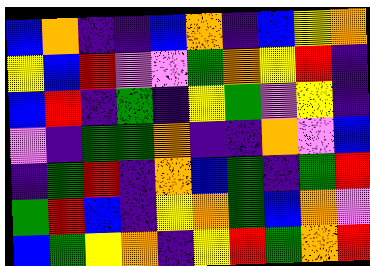[["blue", "orange", "indigo", "indigo", "blue", "orange", "indigo", "blue", "yellow", "orange"], ["yellow", "blue", "red", "violet", "violet", "green", "orange", "yellow", "red", "indigo"], ["blue", "red", "indigo", "green", "indigo", "yellow", "green", "violet", "yellow", "indigo"], ["violet", "indigo", "green", "green", "orange", "indigo", "indigo", "orange", "violet", "blue"], ["indigo", "green", "red", "indigo", "orange", "blue", "green", "indigo", "green", "red"], ["green", "red", "blue", "indigo", "yellow", "orange", "green", "blue", "orange", "violet"], ["blue", "green", "yellow", "orange", "indigo", "yellow", "red", "green", "orange", "red"]]